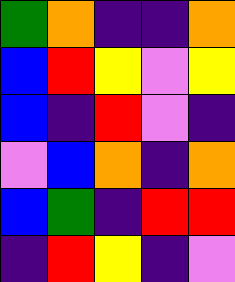[["green", "orange", "indigo", "indigo", "orange"], ["blue", "red", "yellow", "violet", "yellow"], ["blue", "indigo", "red", "violet", "indigo"], ["violet", "blue", "orange", "indigo", "orange"], ["blue", "green", "indigo", "red", "red"], ["indigo", "red", "yellow", "indigo", "violet"]]